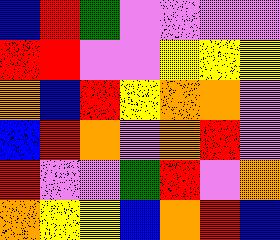[["blue", "red", "green", "violet", "violet", "violet", "violet"], ["red", "red", "violet", "violet", "yellow", "yellow", "yellow"], ["orange", "blue", "red", "yellow", "orange", "orange", "violet"], ["blue", "red", "orange", "violet", "orange", "red", "violet"], ["red", "violet", "violet", "green", "red", "violet", "orange"], ["orange", "yellow", "yellow", "blue", "orange", "red", "blue"]]